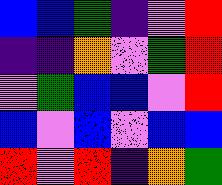[["blue", "blue", "green", "indigo", "violet", "red"], ["indigo", "indigo", "orange", "violet", "green", "red"], ["violet", "green", "blue", "blue", "violet", "red"], ["blue", "violet", "blue", "violet", "blue", "blue"], ["red", "violet", "red", "indigo", "orange", "green"]]